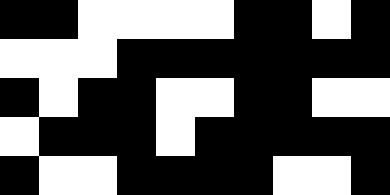[["black", "black", "white", "white", "white", "white", "black", "black", "white", "black"], ["white", "white", "white", "black", "black", "black", "black", "black", "black", "black"], ["black", "white", "black", "black", "white", "white", "black", "black", "white", "white"], ["white", "black", "black", "black", "white", "black", "black", "black", "black", "black"], ["black", "white", "white", "black", "black", "black", "black", "white", "white", "black"]]